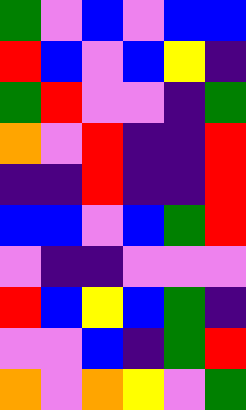[["green", "violet", "blue", "violet", "blue", "blue"], ["red", "blue", "violet", "blue", "yellow", "indigo"], ["green", "red", "violet", "violet", "indigo", "green"], ["orange", "violet", "red", "indigo", "indigo", "red"], ["indigo", "indigo", "red", "indigo", "indigo", "red"], ["blue", "blue", "violet", "blue", "green", "red"], ["violet", "indigo", "indigo", "violet", "violet", "violet"], ["red", "blue", "yellow", "blue", "green", "indigo"], ["violet", "violet", "blue", "indigo", "green", "red"], ["orange", "violet", "orange", "yellow", "violet", "green"]]